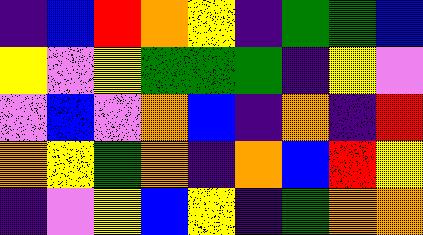[["indigo", "blue", "red", "orange", "yellow", "indigo", "green", "green", "blue"], ["yellow", "violet", "yellow", "green", "green", "green", "indigo", "yellow", "violet"], ["violet", "blue", "violet", "orange", "blue", "indigo", "orange", "indigo", "red"], ["orange", "yellow", "green", "orange", "indigo", "orange", "blue", "red", "yellow"], ["indigo", "violet", "yellow", "blue", "yellow", "indigo", "green", "orange", "orange"]]